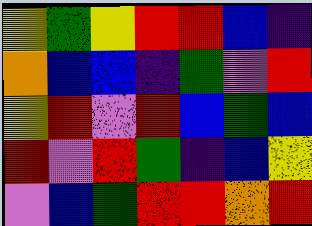[["yellow", "green", "yellow", "red", "red", "blue", "indigo"], ["orange", "blue", "blue", "indigo", "green", "violet", "red"], ["yellow", "red", "violet", "red", "blue", "green", "blue"], ["red", "violet", "red", "green", "indigo", "blue", "yellow"], ["violet", "blue", "green", "red", "red", "orange", "red"]]